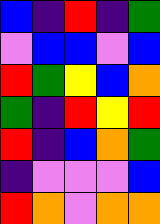[["blue", "indigo", "red", "indigo", "green"], ["violet", "blue", "blue", "violet", "blue"], ["red", "green", "yellow", "blue", "orange"], ["green", "indigo", "red", "yellow", "red"], ["red", "indigo", "blue", "orange", "green"], ["indigo", "violet", "violet", "violet", "blue"], ["red", "orange", "violet", "orange", "orange"]]